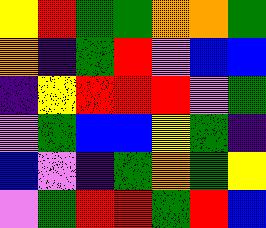[["yellow", "red", "green", "green", "orange", "orange", "green"], ["orange", "indigo", "green", "red", "violet", "blue", "blue"], ["indigo", "yellow", "red", "red", "red", "violet", "green"], ["violet", "green", "blue", "blue", "yellow", "green", "indigo"], ["blue", "violet", "indigo", "green", "orange", "green", "yellow"], ["violet", "green", "red", "red", "green", "red", "blue"]]